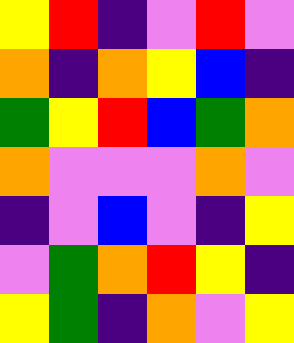[["yellow", "red", "indigo", "violet", "red", "violet"], ["orange", "indigo", "orange", "yellow", "blue", "indigo"], ["green", "yellow", "red", "blue", "green", "orange"], ["orange", "violet", "violet", "violet", "orange", "violet"], ["indigo", "violet", "blue", "violet", "indigo", "yellow"], ["violet", "green", "orange", "red", "yellow", "indigo"], ["yellow", "green", "indigo", "orange", "violet", "yellow"]]